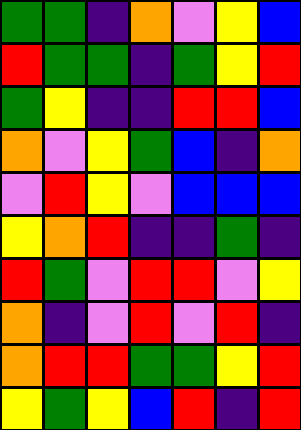[["green", "green", "indigo", "orange", "violet", "yellow", "blue"], ["red", "green", "green", "indigo", "green", "yellow", "red"], ["green", "yellow", "indigo", "indigo", "red", "red", "blue"], ["orange", "violet", "yellow", "green", "blue", "indigo", "orange"], ["violet", "red", "yellow", "violet", "blue", "blue", "blue"], ["yellow", "orange", "red", "indigo", "indigo", "green", "indigo"], ["red", "green", "violet", "red", "red", "violet", "yellow"], ["orange", "indigo", "violet", "red", "violet", "red", "indigo"], ["orange", "red", "red", "green", "green", "yellow", "red"], ["yellow", "green", "yellow", "blue", "red", "indigo", "red"]]